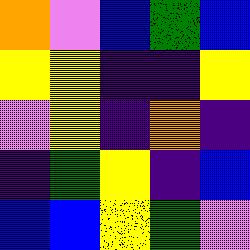[["orange", "violet", "blue", "green", "blue"], ["yellow", "yellow", "indigo", "indigo", "yellow"], ["violet", "yellow", "indigo", "orange", "indigo"], ["indigo", "green", "yellow", "indigo", "blue"], ["blue", "blue", "yellow", "green", "violet"]]